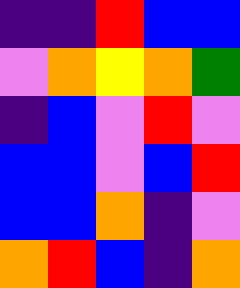[["indigo", "indigo", "red", "blue", "blue"], ["violet", "orange", "yellow", "orange", "green"], ["indigo", "blue", "violet", "red", "violet"], ["blue", "blue", "violet", "blue", "red"], ["blue", "blue", "orange", "indigo", "violet"], ["orange", "red", "blue", "indigo", "orange"]]